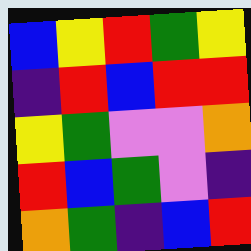[["blue", "yellow", "red", "green", "yellow"], ["indigo", "red", "blue", "red", "red"], ["yellow", "green", "violet", "violet", "orange"], ["red", "blue", "green", "violet", "indigo"], ["orange", "green", "indigo", "blue", "red"]]